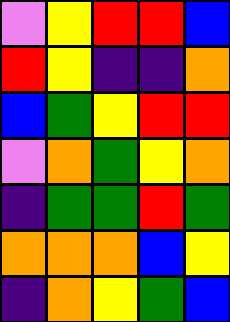[["violet", "yellow", "red", "red", "blue"], ["red", "yellow", "indigo", "indigo", "orange"], ["blue", "green", "yellow", "red", "red"], ["violet", "orange", "green", "yellow", "orange"], ["indigo", "green", "green", "red", "green"], ["orange", "orange", "orange", "blue", "yellow"], ["indigo", "orange", "yellow", "green", "blue"]]